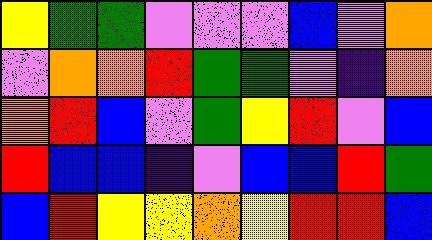[["yellow", "green", "green", "violet", "violet", "violet", "blue", "violet", "orange"], ["violet", "orange", "orange", "red", "green", "green", "violet", "indigo", "orange"], ["orange", "red", "blue", "violet", "green", "yellow", "red", "violet", "blue"], ["red", "blue", "blue", "indigo", "violet", "blue", "blue", "red", "green"], ["blue", "red", "yellow", "yellow", "orange", "yellow", "red", "red", "blue"]]